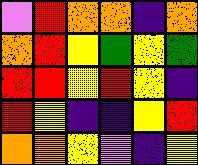[["violet", "red", "orange", "orange", "indigo", "orange"], ["orange", "red", "yellow", "green", "yellow", "green"], ["red", "red", "yellow", "red", "yellow", "indigo"], ["red", "yellow", "indigo", "indigo", "yellow", "red"], ["orange", "orange", "yellow", "violet", "indigo", "yellow"]]